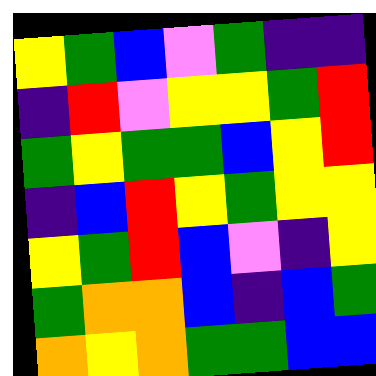[["yellow", "green", "blue", "violet", "green", "indigo", "indigo"], ["indigo", "red", "violet", "yellow", "yellow", "green", "red"], ["green", "yellow", "green", "green", "blue", "yellow", "red"], ["indigo", "blue", "red", "yellow", "green", "yellow", "yellow"], ["yellow", "green", "red", "blue", "violet", "indigo", "yellow"], ["green", "orange", "orange", "blue", "indigo", "blue", "green"], ["orange", "yellow", "orange", "green", "green", "blue", "blue"]]